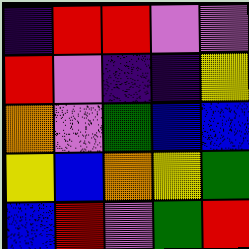[["indigo", "red", "red", "violet", "violet"], ["red", "violet", "indigo", "indigo", "yellow"], ["orange", "violet", "green", "blue", "blue"], ["yellow", "blue", "orange", "yellow", "green"], ["blue", "red", "violet", "green", "red"]]